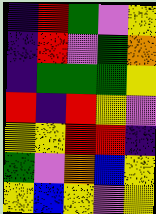[["indigo", "red", "green", "violet", "yellow"], ["indigo", "red", "violet", "green", "orange"], ["indigo", "green", "green", "green", "yellow"], ["red", "indigo", "red", "yellow", "violet"], ["yellow", "yellow", "red", "red", "indigo"], ["green", "violet", "orange", "blue", "yellow"], ["yellow", "blue", "yellow", "violet", "yellow"]]